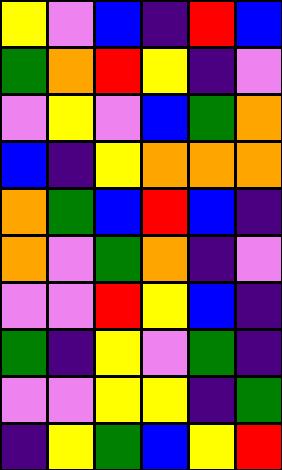[["yellow", "violet", "blue", "indigo", "red", "blue"], ["green", "orange", "red", "yellow", "indigo", "violet"], ["violet", "yellow", "violet", "blue", "green", "orange"], ["blue", "indigo", "yellow", "orange", "orange", "orange"], ["orange", "green", "blue", "red", "blue", "indigo"], ["orange", "violet", "green", "orange", "indigo", "violet"], ["violet", "violet", "red", "yellow", "blue", "indigo"], ["green", "indigo", "yellow", "violet", "green", "indigo"], ["violet", "violet", "yellow", "yellow", "indigo", "green"], ["indigo", "yellow", "green", "blue", "yellow", "red"]]